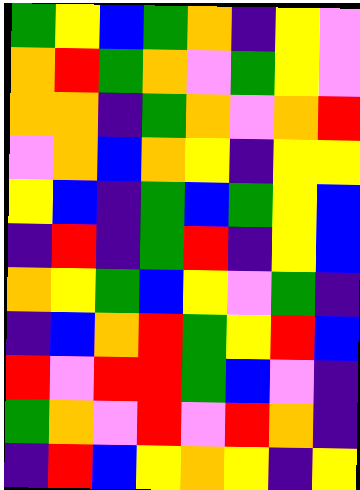[["green", "yellow", "blue", "green", "orange", "indigo", "yellow", "violet"], ["orange", "red", "green", "orange", "violet", "green", "yellow", "violet"], ["orange", "orange", "indigo", "green", "orange", "violet", "orange", "red"], ["violet", "orange", "blue", "orange", "yellow", "indigo", "yellow", "yellow"], ["yellow", "blue", "indigo", "green", "blue", "green", "yellow", "blue"], ["indigo", "red", "indigo", "green", "red", "indigo", "yellow", "blue"], ["orange", "yellow", "green", "blue", "yellow", "violet", "green", "indigo"], ["indigo", "blue", "orange", "red", "green", "yellow", "red", "blue"], ["red", "violet", "red", "red", "green", "blue", "violet", "indigo"], ["green", "orange", "violet", "red", "violet", "red", "orange", "indigo"], ["indigo", "red", "blue", "yellow", "orange", "yellow", "indigo", "yellow"]]